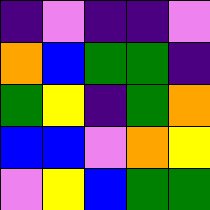[["indigo", "violet", "indigo", "indigo", "violet"], ["orange", "blue", "green", "green", "indigo"], ["green", "yellow", "indigo", "green", "orange"], ["blue", "blue", "violet", "orange", "yellow"], ["violet", "yellow", "blue", "green", "green"]]